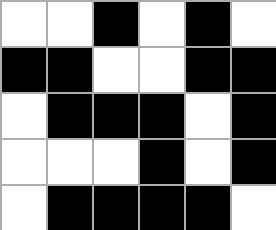[["white", "white", "black", "white", "black", "white"], ["black", "black", "white", "white", "black", "black"], ["white", "black", "black", "black", "white", "black"], ["white", "white", "white", "black", "white", "black"], ["white", "black", "black", "black", "black", "white"]]